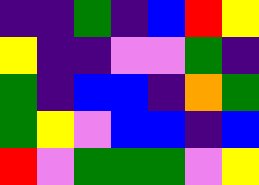[["indigo", "indigo", "green", "indigo", "blue", "red", "yellow"], ["yellow", "indigo", "indigo", "violet", "violet", "green", "indigo"], ["green", "indigo", "blue", "blue", "indigo", "orange", "green"], ["green", "yellow", "violet", "blue", "blue", "indigo", "blue"], ["red", "violet", "green", "green", "green", "violet", "yellow"]]